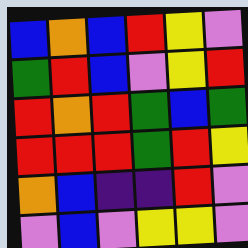[["blue", "orange", "blue", "red", "yellow", "violet"], ["green", "red", "blue", "violet", "yellow", "red"], ["red", "orange", "red", "green", "blue", "green"], ["red", "red", "red", "green", "red", "yellow"], ["orange", "blue", "indigo", "indigo", "red", "violet"], ["violet", "blue", "violet", "yellow", "yellow", "violet"]]